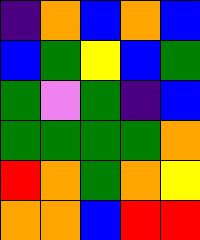[["indigo", "orange", "blue", "orange", "blue"], ["blue", "green", "yellow", "blue", "green"], ["green", "violet", "green", "indigo", "blue"], ["green", "green", "green", "green", "orange"], ["red", "orange", "green", "orange", "yellow"], ["orange", "orange", "blue", "red", "red"]]